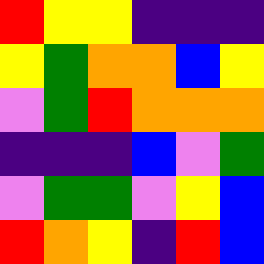[["red", "yellow", "yellow", "indigo", "indigo", "indigo"], ["yellow", "green", "orange", "orange", "blue", "yellow"], ["violet", "green", "red", "orange", "orange", "orange"], ["indigo", "indigo", "indigo", "blue", "violet", "green"], ["violet", "green", "green", "violet", "yellow", "blue"], ["red", "orange", "yellow", "indigo", "red", "blue"]]